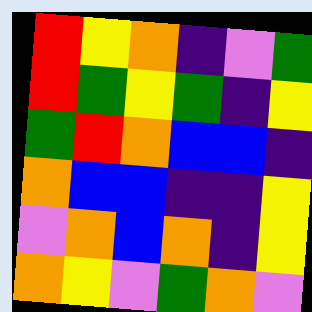[["red", "yellow", "orange", "indigo", "violet", "green"], ["red", "green", "yellow", "green", "indigo", "yellow"], ["green", "red", "orange", "blue", "blue", "indigo"], ["orange", "blue", "blue", "indigo", "indigo", "yellow"], ["violet", "orange", "blue", "orange", "indigo", "yellow"], ["orange", "yellow", "violet", "green", "orange", "violet"]]